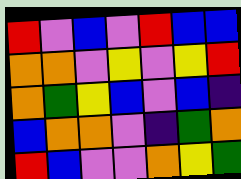[["red", "violet", "blue", "violet", "red", "blue", "blue"], ["orange", "orange", "violet", "yellow", "violet", "yellow", "red"], ["orange", "green", "yellow", "blue", "violet", "blue", "indigo"], ["blue", "orange", "orange", "violet", "indigo", "green", "orange"], ["red", "blue", "violet", "violet", "orange", "yellow", "green"]]